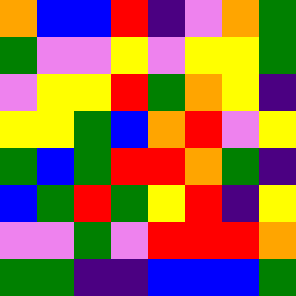[["orange", "blue", "blue", "red", "indigo", "violet", "orange", "green"], ["green", "violet", "violet", "yellow", "violet", "yellow", "yellow", "green"], ["violet", "yellow", "yellow", "red", "green", "orange", "yellow", "indigo"], ["yellow", "yellow", "green", "blue", "orange", "red", "violet", "yellow"], ["green", "blue", "green", "red", "red", "orange", "green", "indigo"], ["blue", "green", "red", "green", "yellow", "red", "indigo", "yellow"], ["violet", "violet", "green", "violet", "red", "red", "red", "orange"], ["green", "green", "indigo", "indigo", "blue", "blue", "blue", "green"]]